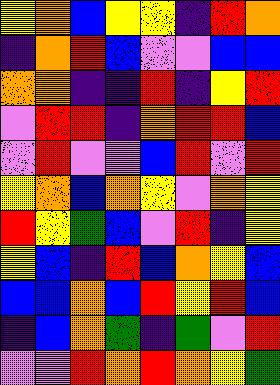[["yellow", "orange", "blue", "yellow", "yellow", "indigo", "red", "orange"], ["indigo", "orange", "red", "blue", "violet", "violet", "blue", "blue"], ["orange", "orange", "indigo", "indigo", "red", "indigo", "yellow", "red"], ["violet", "red", "red", "indigo", "orange", "red", "red", "blue"], ["violet", "red", "violet", "violet", "blue", "red", "violet", "red"], ["yellow", "orange", "blue", "orange", "yellow", "violet", "orange", "yellow"], ["red", "yellow", "green", "blue", "violet", "red", "indigo", "yellow"], ["yellow", "blue", "indigo", "red", "blue", "orange", "yellow", "blue"], ["blue", "blue", "orange", "blue", "red", "yellow", "red", "blue"], ["indigo", "blue", "orange", "green", "indigo", "green", "violet", "red"], ["violet", "violet", "red", "orange", "red", "orange", "yellow", "green"]]